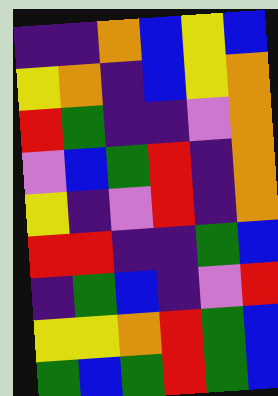[["indigo", "indigo", "orange", "blue", "yellow", "blue"], ["yellow", "orange", "indigo", "blue", "yellow", "orange"], ["red", "green", "indigo", "indigo", "violet", "orange"], ["violet", "blue", "green", "red", "indigo", "orange"], ["yellow", "indigo", "violet", "red", "indigo", "orange"], ["red", "red", "indigo", "indigo", "green", "blue"], ["indigo", "green", "blue", "indigo", "violet", "red"], ["yellow", "yellow", "orange", "red", "green", "blue"], ["green", "blue", "green", "red", "green", "blue"]]